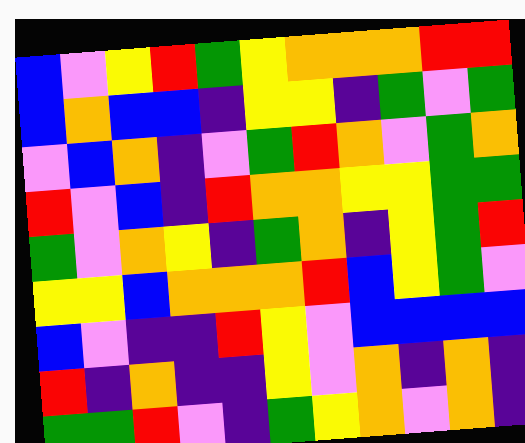[["blue", "violet", "yellow", "red", "green", "yellow", "orange", "orange", "orange", "red", "red"], ["blue", "orange", "blue", "blue", "indigo", "yellow", "yellow", "indigo", "green", "violet", "green"], ["violet", "blue", "orange", "indigo", "violet", "green", "red", "orange", "violet", "green", "orange"], ["red", "violet", "blue", "indigo", "red", "orange", "orange", "yellow", "yellow", "green", "green"], ["green", "violet", "orange", "yellow", "indigo", "green", "orange", "indigo", "yellow", "green", "red"], ["yellow", "yellow", "blue", "orange", "orange", "orange", "red", "blue", "yellow", "green", "violet"], ["blue", "violet", "indigo", "indigo", "red", "yellow", "violet", "blue", "blue", "blue", "blue"], ["red", "indigo", "orange", "indigo", "indigo", "yellow", "violet", "orange", "indigo", "orange", "indigo"], ["green", "green", "red", "violet", "indigo", "green", "yellow", "orange", "violet", "orange", "indigo"]]